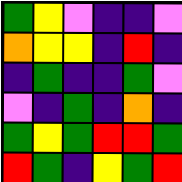[["green", "yellow", "violet", "indigo", "indigo", "violet"], ["orange", "yellow", "yellow", "indigo", "red", "indigo"], ["indigo", "green", "indigo", "indigo", "green", "violet"], ["violet", "indigo", "green", "indigo", "orange", "indigo"], ["green", "yellow", "green", "red", "red", "green"], ["red", "green", "indigo", "yellow", "green", "red"]]